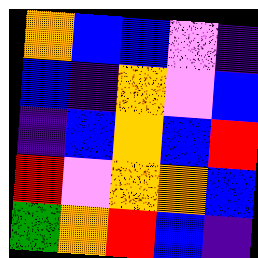[["orange", "blue", "blue", "violet", "indigo"], ["blue", "indigo", "orange", "violet", "blue"], ["indigo", "blue", "orange", "blue", "red"], ["red", "violet", "orange", "orange", "blue"], ["green", "orange", "red", "blue", "indigo"]]